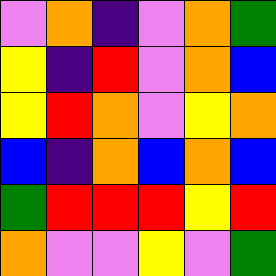[["violet", "orange", "indigo", "violet", "orange", "green"], ["yellow", "indigo", "red", "violet", "orange", "blue"], ["yellow", "red", "orange", "violet", "yellow", "orange"], ["blue", "indigo", "orange", "blue", "orange", "blue"], ["green", "red", "red", "red", "yellow", "red"], ["orange", "violet", "violet", "yellow", "violet", "green"]]